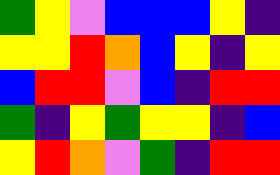[["green", "yellow", "violet", "blue", "blue", "blue", "yellow", "indigo"], ["yellow", "yellow", "red", "orange", "blue", "yellow", "indigo", "yellow"], ["blue", "red", "red", "violet", "blue", "indigo", "red", "red"], ["green", "indigo", "yellow", "green", "yellow", "yellow", "indigo", "blue"], ["yellow", "red", "orange", "violet", "green", "indigo", "red", "red"]]